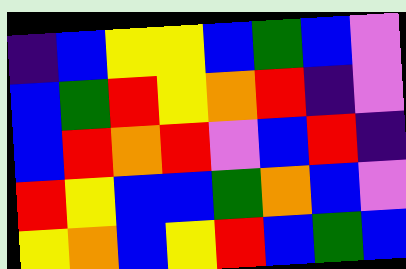[["indigo", "blue", "yellow", "yellow", "blue", "green", "blue", "violet"], ["blue", "green", "red", "yellow", "orange", "red", "indigo", "violet"], ["blue", "red", "orange", "red", "violet", "blue", "red", "indigo"], ["red", "yellow", "blue", "blue", "green", "orange", "blue", "violet"], ["yellow", "orange", "blue", "yellow", "red", "blue", "green", "blue"]]